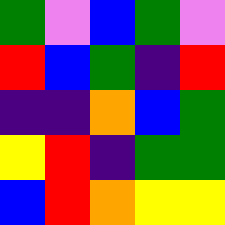[["green", "violet", "blue", "green", "violet"], ["red", "blue", "green", "indigo", "red"], ["indigo", "indigo", "orange", "blue", "green"], ["yellow", "red", "indigo", "green", "green"], ["blue", "red", "orange", "yellow", "yellow"]]